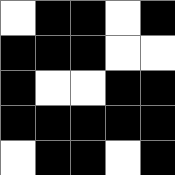[["white", "black", "black", "white", "black"], ["black", "black", "black", "white", "white"], ["black", "white", "white", "black", "black"], ["black", "black", "black", "black", "black"], ["white", "black", "black", "white", "black"]]